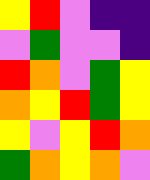[["yellow", "red", "violet", "indigo", "indigo"], ["violet", "green", "violet", "violet", "indigo"], ["red", "orange", "violet", "green", "yellow"], ["orange", "yellow", "red", "green", "yellow"], ["yellow", "violet", "yellow", "red", "orange"], ["green", "orange", "yellow", "orange", "violet"]]